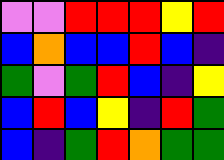[["violet", "violet", "red", "red", "red", "yellow", "red"], ["blue", "orange", "blue", "blue", "red", "blue", "indigo"], ["green", "violet", "green", "red", "blue", "indigo", "yellow"], ["blue", "red", "blue", "yellow", "indigo", "red", "green"], ["blue", "indigo", "green", "red", "orange", "green", "green"]]